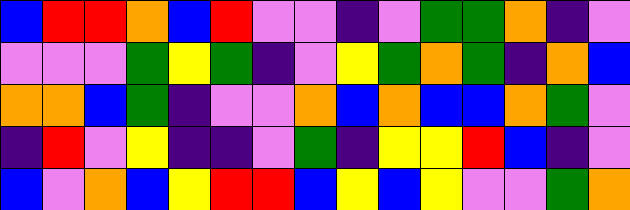[["blue", "red", "red", "orange", "blue", "red", "violet", "violet", "indigo", "violet", "green", "green", "orange", "indigo", "violet"], ["violet", "violet", "violet", "green", "yellow", "green", "indigo", "violet", "yellow", "green", "orange", "green", "indigo", "orange", "blue"], ["orange", "orange", "blue", "green", "indigo", "violet", "violet", "orange", "blue", "orange", "blue", "blue", "orange", "green", "violet"], ["indigo", "red", "violet", "yellow", "indigo", "indigo", "violet", "green", "indigo", "yellow", "yellow", "red", "blue", "indigo", "violet"], ["blue", "violet", "orange", "blue", "yellow", "red", "red", "blue", "yellow", "blue", "yellow", "violet", "violet", "green", "orange"]]